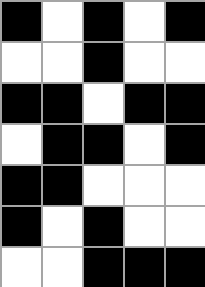[["black", "white", "black", "white", "black"], ["white", "white", "black", "white", "white"], ["black", "black", "white", "black", "black"], ["white", "black", "black", "white", "black"], ["black", "black", "white", "white", "white"], ["black", "white", "black", "white", "white"], ["white", "white", "black", "black", "black"]]